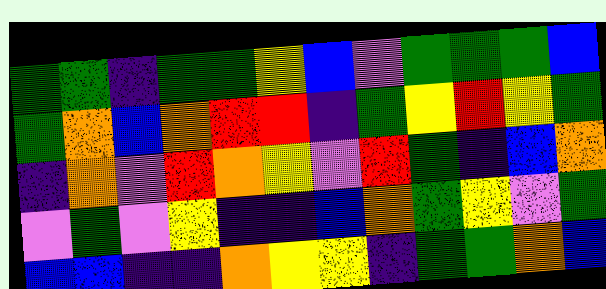[["green", "green", "indigo", "green", "green", "yellow", "blue", "violet", "green", "green", "green", "blue"], ["green", "orange", "blue", "orange", "red", "red", "indigo", "green", "yellow", "red", "yellow", "green"], ["indigo", "orange", "violet", "red", "orange", "yellow", "violet", "red", "green", "indigo", "blue", "orange"], ["violet", "green", "violet", "yellow", "indigo", "indigo", "blue", "orange", "green", "yellow", "violet", "green"], ["blue", "blue", "indigo", "indigo", "orange", "yellow", "yellow", "indigo", "green", "green", "orange", "blue"]]